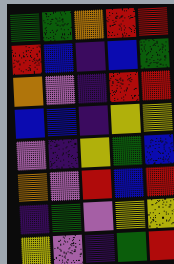[["green", "green", "orange", "red", "red"], ["red", "blue", "indigo", "blue", "green"], ["orange", "violet", "indigo", "red", "red"], ["blue", "blue", "indigo", "yellow", "yellow"], ["violet", "indigo", "yellow", "green", "blue"], ["orange", "violet", "red", "blue", "red"], ["indigo", "green", "violet", "yellow", "yellow"], ["yellow", "violet", "indigo", "green", "red"]]